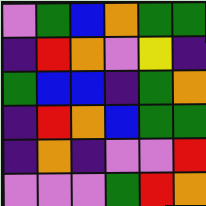[["violet", "green", "blue", "orange", "green", "green"], ["indigo", "red", "orange", "violet", "yellow", "indigo"], ["green", "blue", "blue", "indigo", "green", "orange"], ["indigo", "red", "orange", "blue", "green", "green"], ["indigo", "orange", "indigo", "violet", "violet", "red"], ["violet", "violet", "violet", "green", "red", "orange"]]